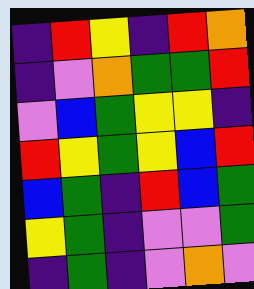[["indigo", "red", "yellow", "indigo", "red", "orange"], ["indigo", "violet", "orange", "green", "green", "red"], ["violet", "blue", "green", "yellow", "yellow", "indigo"], ["red", "yellow", "green", "yellow", "blue", "red"], ["blue", "green", "indigo", "red", "blue", "green"], ["yellow", "green", "indigo", "violet", "violet", "green"], ["indigo", "green", "indigo", "violet", "orange", "violet"]]